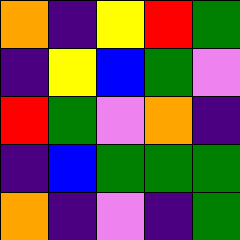[["orange", "indigo", "yellow", "red", "green"], ["indigo", "yellow", "blue", "green", "violet"], ["red", "green", "violet", "orange", "indigo"], ["indigo", "blue", "green", "green", "green"], ["orange", "indigo", "violet", "indigo", "green"]]